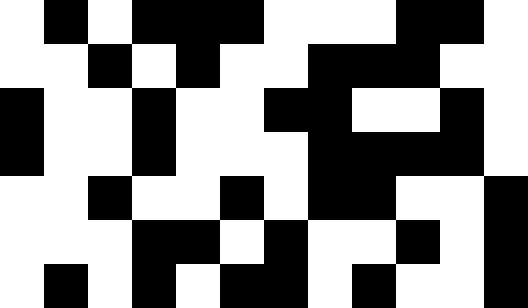[["white", "black", "white", "black", "black", "black", "white", "white", "white", "black", "black", "white"], ["white", "white", "black", "white", "black", "white", "white", "black", "black", "black", "white", "white"], ["black", "white", "white", "black", "white", "white", "black", "black", "white", "white", "black", "white"], ["black", "white", "white", "black", "white", "white", "white", "black", "black", "black", "black", "white"], ["white", "white", "black", "white", "white", "black", "white", "black", "black", "white", "white", "black"], ["white", "white", "white", "black", "black", "white", "black", "white", "white", "black", "white", "black"], ["white", "black", "white", "black", "white", "black", "black", "white", "black", "white", "white", "black"]]